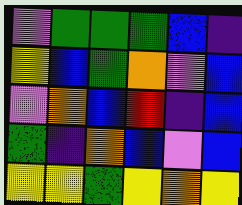[["violet", "green", "green", "green", "blue", "indigo"], ["yellow", "blue", "green", "orange", "violet", "blue"], ["violet", "orange", "blue", "red", "indigo", "blue"], ["green", "indigo", "orange", "blue", "violet", "blue"], ["yellow", "yellow", "green", "yellow", "orange", "yellow"]]